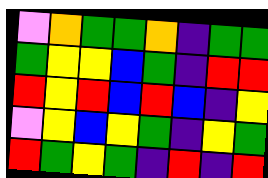[["violet", "orange", "green", "green", "orange", "indigo", "green", "green"], ["green", "yellow", "yellow", "blue", "green", "indigo", "red", "red"], ["red", "yellow", "red", "blue", "red", "blue", "indigo", "yellow"], ["violet", "yellow", "blue", "yellow", "green", "indigo", "yellow", "green"], ["red", "green", "yellow", "green", "indigo", "red", "indigo", "red"]]